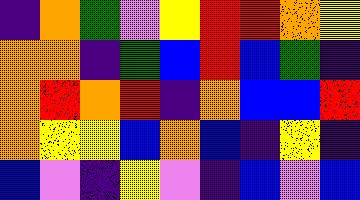[["indigo", "orange", "green", "violet", "yellow", "red", "red", "orange", "yellow"], ["orange", "orange", "indigo", "green", "blue", "red", "blue", "green", "indigo"], ["orange", "red", "orange", "red", "indigo", "orange", "blue", "blue", "red"], ["orange", "yellow", "yellow", "blue", "orange", "blue", "indigo", "yellow", "indigo"], ["blue", "violet", "indigo", "yellow", "violet", "indigo", "blue", "violet", "blue"]]